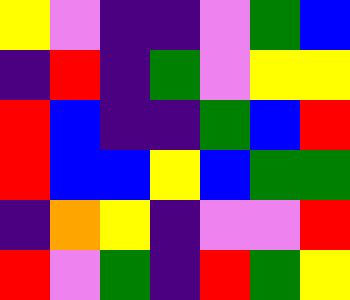[["yellow", "violet", "indigo", "indigo", "violet", "green", "blue"], ["indigo", "red", "indigo", "green", "violet", "yellow", "yellow"], ["red", "blue", "indigo", "indigo", "green", "blue", "red"], ["red", "blue", "blue", "yellow", "blue", "green", "green"], ["indigo", "orange", "yellow", "indigo", "violet", "violet", "red"], ["red", "violet", "green", "indigo", "red", "green", "yellow"]]